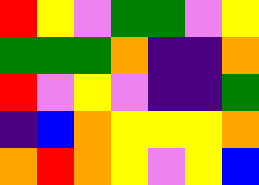[["red", "yellow", "violet", "green", "green", "violet", "yellow"], ["green", "green", "green", "orange", "indigo", "indigo", "orange"], ["red", "violet", "yellow", "violet", "indigo", "indigo", "green"], ["indigo", "blue", "orange", "yellow", "yellow", "yellow", "orange"], ["orange", "red", "orange", "yellow", "violet", "yellow", "blue"]]